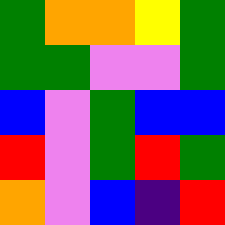[["green", "orange", "orange", "yellow", "green"], ["green", "green", "violet", "violet", "green"], ["blue", "violet", "green", "blue", "blue"], ["red", "violet", "green", "red", "green"], ["orange", "violet", "blue", "indigo", "red"]]